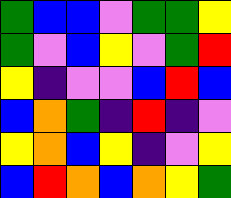[["green", "blue", "blue", "violet", "green", "green", "yellow"], ["green", "violet", "blue", "yellow", "violet", "green", "red"], ["yellow", "indigo", "violet", "violet", "blue", "red", "blue"], ["blue", "orange", "green", "indigo", "red", "indigo", "violet"], ["yellow", "orange", "blue", "yellow", "indigo", "violet", "yellow"], ["blue", "red", "orange", "blue", "orange", "yellow", "green"]]